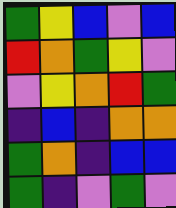[["green", "yellow", "blue", "violet", "blue"], ["red", "orange", "green", "yellow", "violet"], ["violet", "yellow", "orange", "red", "green"], ["indigo", "blue", "indigo", "orange", "orange"], ["green", "orange", "indigo", "blue", "blue"], ["green", "indigo", "violet", "green", "violet"]]